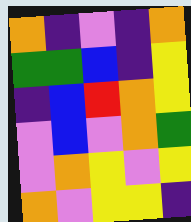[["orange", "indigo", "violet", "indigo", "orange"], ["green", "green", "blue", "indigo", "yellow"], ["indigo", "blue", "red", "orange", "yellow"], ["violet", "blue", "violet", "orange", "green"], ["violet", "orange", "yellow", "violet", "yellow"], ["orange", "violet", "yellow", "yellow", "indigo"]]